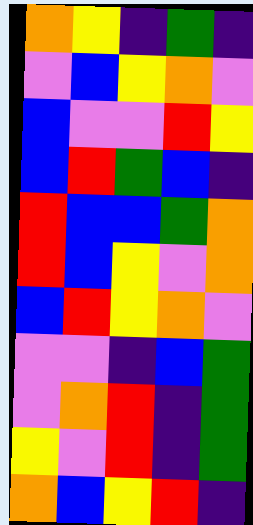[["orange", "yellow", "indigo", "green", "indigo"], ["violet", "blue", "yellow", "orange", "violet"], ["blue", "violet", "violet", "red", "yellow"], ["blue", "red", "green", "blue", "indigo"], ["red", "blue", "blue", "green", "orange"], ["red", "blue", "yellow", "violet", "orange"], ["blue", "red", "yellow", "orange", "violet"], ["violet", "violet", "indigo", "blue", "green"], ["violet", "orange", "red", "indigo", "green"], ["yellow", "violet", "red", "indigo", "green"], ["orange", "blue", "yellow", "red", "indigo"]]